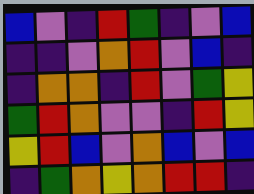[["blue", "violet", "indigo", "red", "green", "indigo", "violet", "blue"], ["indigo", "indigo", "violet", "orange", "red", "violet", "blue", "indigo"], ["indigo", "orange", "orange", "indigo", "red", "violet", "green", "yellow"], ["green", "red", "orange", "violet", "violet", "indigo", "red", "yellow"], ["yellow", "red", "blue", "violet", "orange", "blue", "violet", "blue"], ["indigo", "green", "orange", "yellow", "orange", "red", "red", "indigo"]]